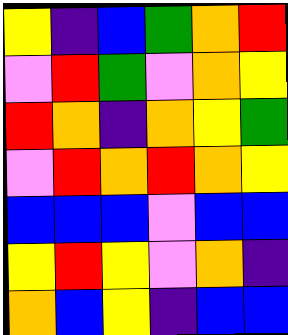[["yellow", "indigo", "blue", "green", "orange", "red"], ["violet", "red", "green", "violet", "orange", "yellow"], ["red", "orange", "indigo", "orange", "yellow", "green"], ["violet", "red", "orange", "red", "orange", "yellow"], ["blue", "blue", "blue", "violet", "blue", "blue"], ["yellow", "red", "yellow", "violet", "orange", "indigo"], ["orange", "blue", "yellow", "indigo", "blue", "blue"]]